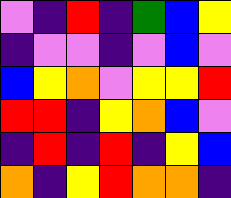[["violet", "indigo", "red", "indigo", "green", "blue", "yellow"], ["indigo", "violet", "violet", "indigo", "violet", "blue", "violet"], ["blue", "yellow", "orange", "violet", "yellow", "yellow", "red"], ["red", "red", "indigo", "yellow", "orange", "blue", "violet"], ["indigo", "red", "indigo", "red", "indigo", "yellow", "blue"], ["orange", "indigo", "yellow", "red", "orange", "orange", "indigo"]]